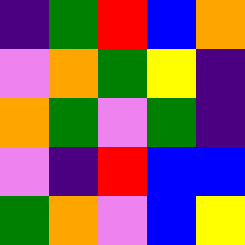[["indigo", "green", "red", "blue", "orange"], ["violet", "orange", "green", "yellow", "indigo"], ["orange", "green", "violet", "green", "indigo"], ["violet", "indigo", "red", "blue", "blue"], ["green", "orange", "violet", "blue", "yellow"]]